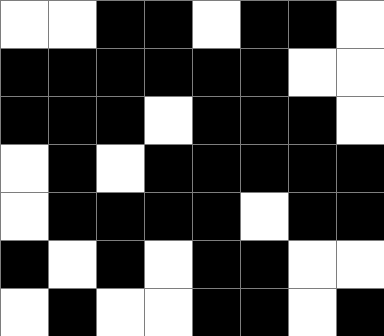[["white", "white", "black", "black", "white", "black", "black", "white"], ["black", "black", "black", "black", "black", "black", "white", "white"], ["black", "black", "black", "white", "black", "black", "black", "white"], ["white", "black", "white", "black", "black", "black", "black", "black"], ["white", "black", "black", "black", "black", "white", "black", "black"], ["black", "white", "black", "white", "black", "black", "white", "white"], ["white", "black", "white", "white", "black", "black", "white", "black"]]